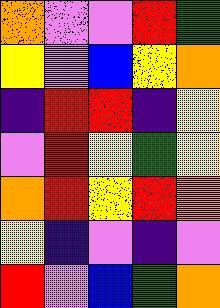[["orange", "violet", "violet", "red", "green"], ["yellow", "violet", "blue", "yellow", "orange"], ["indigo", "red", "red", "indigo", "yellow"], ["violet", "red", "yellow", "green", "yellow"], ["orange", "red", "yellow", "red", "orange"], ["yellow", "indigo", "violet", "indigo", "violet"], ["red", "violet", "blue", "green", "orange"]]